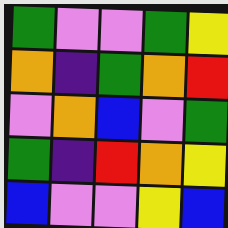[["green", "violet", "violet", "green", "yellow"], ["orange", "indigo", "green", "orange", "red"], ["violet", "orange", "blue", "violet", "green"], ["green", "indigo", "red", "orange", "yellow"], ["blue", "violet", "violet", "yellow", "blue"]]